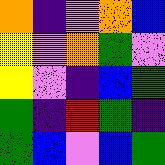[["orange", "indigo", "violet", "orange", "blue"], ["yellow", "violet", "orange", "green", "violet"], ["yellow", "violet", "indigo", "blue", "green"], ["green", "indigo", "red", "green", "indigo"], ["green", "blue", "violet", "blue", "green"]]